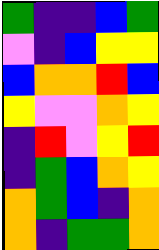[["green", "indigo", "indigo", "blue", "green"], ["violet", "indigo", "blue", "yellow", "yellow"], ["blue", "orange", "orange", "red", "blue"], ["yellow", "violet", "violet", "orange", "yellow"], ["indigo", "red", "violet", "yellow", "red"], ["indigo", "green", "blue", "orange", "yellow"], ["orange", "green", "blue", "indigo", "orange"], ["orange", "indigo", "green", "green", "orange"]]